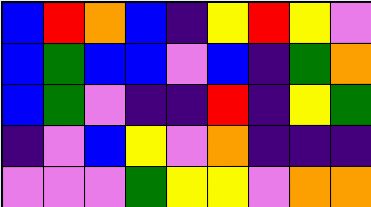[["blue", "red", "orange", "blue", "indigo", "yellow", "red", "yellow", "violet"], ["blue", "green", "blue", "blue", "violet", "blue", "indigo", "green", "orange"], ["blue", "green", "violet", "indigo", "indigo", "red", "indigo", "yellow", "green"], ["indigo", "violet", "blue", "yellow", "violet", "orange", "indigo", "indigo", "indigo"], ["violet", "violet", "violet", "green", "yellow", "yellow", "violet", "orange", "orange"]]